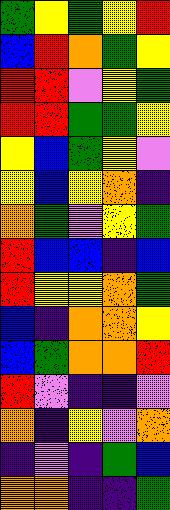[["green", "yellow", "green", "yellow", "red"], ["blue", "red", "orange", "green", "yellow"], ["red", "red", "violet", "yellow", "green"], ["red", "red", "green", "green", "yellow"], ["yellow", "blue", "green", "yellow", "violet"], ["yellow", "blue", "yellow", "orange", "indigo"], ["orange", "green", "violet", "yellow", "green"], ["red", "blue", "blue", "indigo", "blue"], ["red", "yellow", "yellow", "orange", "green"], ["blue", "indigo", "orange", "orange", "yellow"], ["blue", "green", "orange", "orange", "red"], ["red", "violet", "indigo", "indigo", "violet"], ["orange", "indigo", "yellow", "violet", "orange"], ["indigo", "violet", "indigo", "green", "blue"], ["orange", "orange", "indigo", "indigo", "green"]]